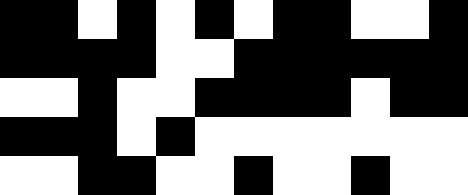[["black", "black", "white", "black", "white", "black", "white", "black", "black", "white", "white", "black"], ["black", "black", "black", "black", "white", "white", "black", "black", "black", "black", "black", "black"], ["white", "white", "black", "white", "white", "black", "black", "black", "black", "white", "black", "black"], ["black", "black", "black", "white", "black", "white", "white", "white", "white", "white", "white", "white"], ["white", "white", "black", "black", "white", "white", "black", "white", "white", "black", "white", "white"]]